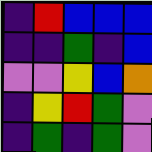[["indigo", "red", "blue", "blue", "blue"], ["indigo", "indigo", "green", "indigo", "blue"], ["violet", "violet", "yellow", "blue", "orange"], ["indigo", "yellow", "red", "green", "violet"], ["indigo", "green", "indigo", "green", "violet"]]